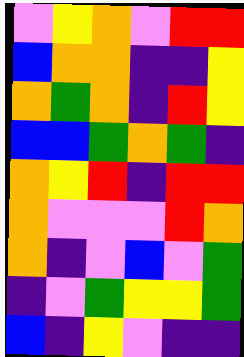[["violet", "yellow", "orange", "violet", "red", "red"], ["blue", "orange", "orange", "indigo", "indigo", "yellow"], ["orange", "green", "orange", "indigo", "red", "yellow"], ["blue", "blue", "green", "orange", "green", "indigo"], ["orange", "yellow", "red", "indigo", "red", "red"], ["orange", "violet", "violet", "violet", "red", "orange"], ["orange", "indigo", "violet", "blue", "violet", "green"], ["indigo", "violet", "green", "yellow", "yellow", "green"], ["blue", "indigo", "yellow", "violet", "indigo", "indigo"]]